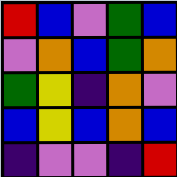[["red", "blue", "violet", "green", "blue"], ["violet", "orange", "blue", "green", "orange"], ["green", "yellow", "indigo", "orange", "violet"], ["blue", "yellow", "blue", "orange", "blue"], ["indigo", "violet", "violet", "indigo", "red"]]